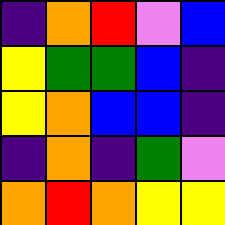[["indigo", "orange", "red", "violet", "blue"], ["yellow", "green", "green", "blue", "indigo"], ["yellow", "orange", "blue", "blue", "indigo"], ["indigo", "orange", "indigo", "green", "violet"], ["orange", "red", "orange", "yellow", "yellow"]]